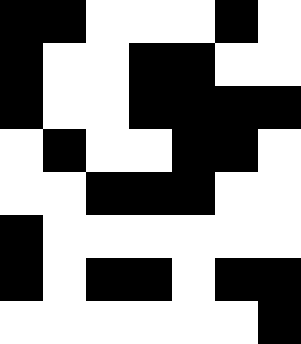[["black", "black", "white", "white", "white", "black", "white"], ["black", "white", "white", "black", "black", "white", "white"], ["black", "white", "white", "black", "black", "black", "black"], ["white", "black", "white", "white", "black", "black", "white"], ["white", "white", "black", "black", "black", "white", "white"], ["black", "white", "white", "white", "white", "white", "white"], ["black", "white", "black", "black", "white", "black", "black"], ["white", "white", "white", "white", "white", "white", "black"]]